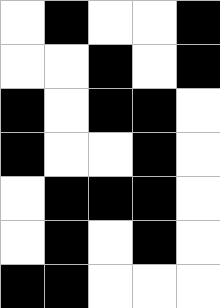[["white", "black", "white", "white", "black"], ["white", "white", "black", "white", "black"], ["black", "white", "black", "black", "white"], ["black", "white", "white", "black", "white"], ["white", "black", "black", "black", "white"], ["white", "black", "white", "black", "white"], ["black", "black", "white", "white", "white"]]